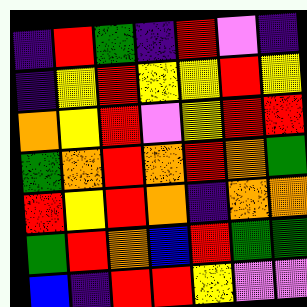[["indigo", "red", "green", "indigo", "red", "violet", "indigo"], ["indigo", "yellow", "red", "yellow", "yellow", "red", "yellow"], ["orange", "yellow", "red", "violet", "yellow", "red", "red"], ["green", "orange", "red", "orange", "red", "orange", "green"], ["red", "yellow", "red", "orange", "indigo", "orange", "orange"], ["green", "red", "orange", "blue", "red", "green", "green"], ["blue", "indigo", "red", "red", "yellow", "violet", "violet"]]